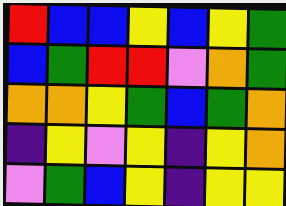[["red", "blue", "blue", "yellow", "blue", "yellow", "green"], ["blue", "green", "red", "red", "violet", "orange", "green"], ["orange", "orange", "yellow", "green", "blue", "green", "orange"], ["indigo", "yellow", "violet", "yellow", "indigo", "yellow", "orange"], ["violet", "green", "blue", "yellow", "indigo", "yellow", "yellow"]]